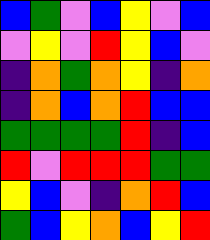[["blue", "green", "violet", "blue", "yellow", "violet", "blue"], ["violet", "yellow", "violet", "red", "yellow", "blue", "violet"], ["indigo", "orange", "green", "orange", "yellow", "indigo", "orange"], ["indigo", "orange", "blue", "orange", "red", "blue", "blue"], ["green", "green", "green", "green", "red", "indigo", "blue"], ["red", "violet", "red", "red", "red", "green", "green"], ["yellow", "blue", "violet", "indigo", "orange", "red", "blue"], ["green", "blue", "yellow", "orange", "blue", "yellow", "red"]]